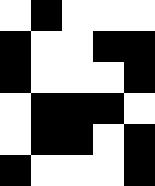[["white", "black", "white", "white", "white"], ["black", "white", "white", "black", "black"], ["black", "white", "white", "white", "black"], ["white", "black", "black", "black", "white"], ["white", "black", "black", "white", "black"], ["black", "white", "white", "white", "black"]]